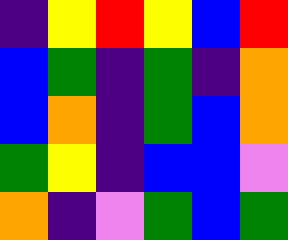[["indigo", "yellow", "red", "yellow", "blue", "red"], ["blue", "green", "indigo", "green", "indigo", "orange"], ["blue", "orange", "indigo", "green", "blue", "orange"], ["green", "yellow", "indigo", "blue", "blue", "violet"], ["orange", "indigo", "violet", "green", "blue", "green"]]